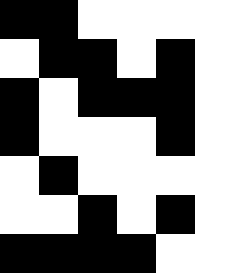[["black", "black", "white", "white", "white", "white"], ["white", "black", "black", "white", "black", "white"], ["black", "white", "black", "black", "black", "white"], ["black", "white", "white", "white", "black", "white"], ["white", "black", "white", "white", "white", "white"], ["white", "white", "black", "white", "black", "white"], ["black", "black", "black", "black", "white", "white"]]